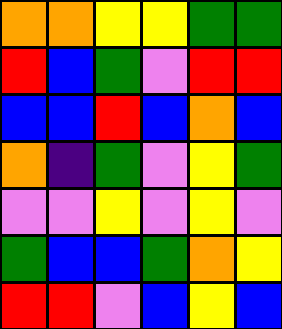[["orange", "orange", "yellow", "yellow", "green", "green"], ["red", "blue", "green", "violet", "red", "red"], ["blue", "blue", "red", "blue", "orange", "blue"], ["orange", "indigo", "green", "violet", "yellow", "green"], ["violet", "violet", "yellow", "violet", "yellow", "violet"], ["green", "blue", "blue", "green", "orange", "yellow"], ["red", "red", "violet", "blue", "yellow", "blue"]]